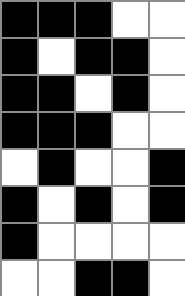[["black", "black", "black", "white", "white"], ["black", "white", "black", "black", "white"], ["black", "black", "white", "black", "white"], ["black", "black", "black", "white", "white"], ["white", "black", "white", "white", "black"], ["black", "white", "black", "white", "black"], ["black", "white", "white", "white", "white"], ["white", "white", "black", "black", "white"]]